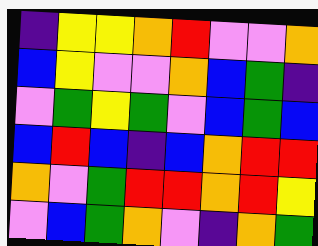[["indigo", "yellow", "yellow", "orange", "red", "violet", "violet", "orange"], ["blue", "yellow", "violet", "violet", "orange", "blue", "green", "indigo"], ["violet", "green", "yellow", "green", "violet", "blue", "green", "blue"], ["blue", "red", "blue", "indigo", "blue", "orange", "red", "red"], ["orange", "violet", "green", "red", "red", "orange", "red", "yellow"], ["violet", "blue", "green", "orange", "violet", "indigo", "orange", "green"]]